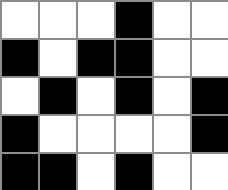[["white", "white", "white", "black", "white", "white"], ["black", "white", "black", "black", "white", "white"], ["white", "black", "white", "black", "white", "black"], ["black", "white", "white", "white", "white", "black"], ["black", "black", "white", "black", "white", "white"]]